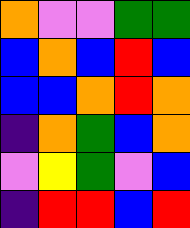[["orange", "violet", "violet", "green", "green"], ["blue", "orange", "blue", "red", "blue"], ["blue", "blue", "orange", "red", "orange"], ["indigo", "orange", "green", "blue", "orange"], ["violet", "yellow", "green", "violet", "blue"], ["indigo", "red", "red", "blue", "red"]]